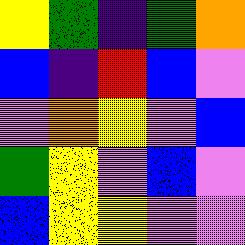[["yellow", "green", "indigo", "green", "orange"], ["blue", "indigo", "red", "blue", "violet"], ["violet", "orange", "yellow", "violet", "blue"], ["green", "yellow", "violet", "blue", "violet"], ["blue", "yellow", "yellow", "violet", "violet"]]